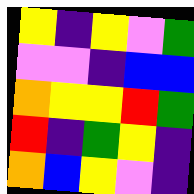[["yellow", "indigo", "yellow", "violet", "green"], ["violet", "violet", "indigo", "blue", "blue"], ["orange", "yellow", "yellow", "red", "green"], ["red", "indigo", "green", "yellow", "indigo"], ["orange", "blue", "yellow", "violet", "indigo"]]